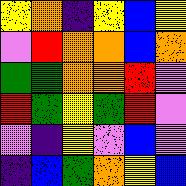[["yellow", "orange", "indigo", "yellow", "blue", "yellow"], ["violet", "red", "orange", "orange", "blue", "orange"], ["green", "green", "orange", "orange", "red", "violet"], ["red", "green", "yellow", "green", "red", "violet"], ["violet", "indigo", "yellow", "violet", "blue", "violet"], ["indigo", "blue", "green", "orange", "yellow", "blue"]]